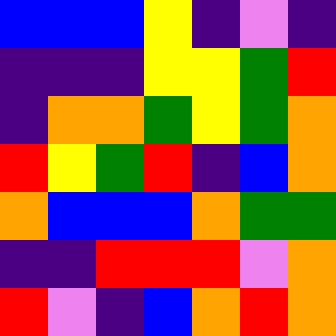[["blue", "blue", "blue", "yellow", "indigo", "violet", "indigo"], ["indigo", "indigo", "indigo", "yellow", "yellow", "green", "red"], ["indigo", "orange", "orange", "green", "yellow", "green", "orange"], ["red", "yellow", "green", "red", "indigo", "blue", "orange"], ["orange", "blue", "blue", "blue", "orange", "green", "green"], ["indigo", "indigo", "red", "red", "red", "violet", "orange"], ["red", "violet", "indigo", "blue", "orange", "red", "orange"]]